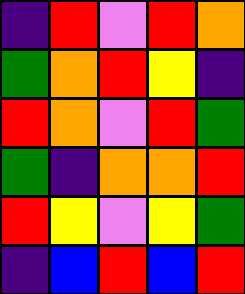[["indigo", "red", "violet", "red", "orange"], ["green", "orange", "red", "yellow", "indigo"], ["red", "orange", "violet", "red", "green"], ["green", "indigo", "orange", "orange", "red"], ["red", "yellow", "violet", "yellow", "green"], ["indigo", "blue", "red", "blue", "red"]]